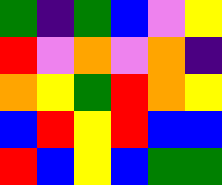[["green", "indigo", "green", "blue", "violet", "yellow"], ["red", "violet", "orange", "violet", "orange", "indigo"], ["orange", "yellow", "green", "red", "orange", "yellow"], ["blue", "red", "yellow", "red", "blue", "blue"], ["red", "blue", "yellow", "blue", "green", "green"]]